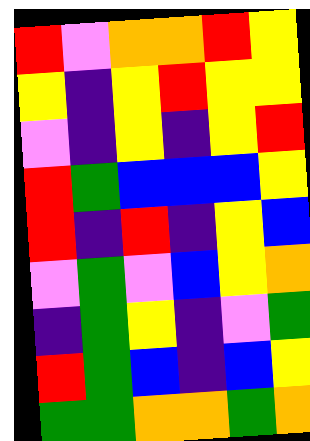[["red", "violet", "orange", "orange", "red", "yellow"], ["yellow", "indigo", "yellow", "red", "yellow", "yellow"], ["violet", "indigo", "yellow", "indigo", "yellow", "red"], ["red", "green", "blue", "blue", "blue", "yellow"], ["red", "indigo", "red", "indigo", "yellow", "blue"], ["violet", "green", "violet", "blue", "yellow", "orange"], ["indigo", "green", "yellow", "indigo", "violet", "green"], ["red", "green", "blue", "indigo", "blue", "yellow"], ["green", "green", "orange", "orange", "green", "orange"]]